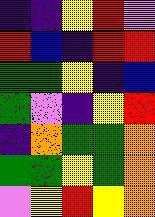[["indigo", "indigo", "yellow", "red", "violet"], ["red", "blue", "indigo", "red", "red"], ["green", "green", "yellow", "indigo", "blue"], ["green", "violet", "indigo", "yellow", "red"], ["indigo", "orange", "green", "green", "orange"], ["green", "green", "yellow", "green", "orange"], ["violet", "yellow", "red", "yellow", "orange"]]